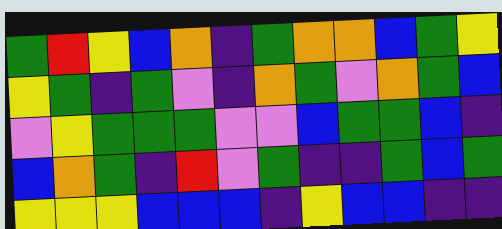[["green", "red", "yellow", "blue", "orange", "indigo", "green", "orange", "orange", "blue", "green", "yellow"], ["yellow", "green", "indigo", "green", "violet", "indigo", "orange", "green", "violet", "orange", "green", "blue"], ["violet", "yellow", "green", "green", "green", "violet", "violet", "blue", "green", "green", "blue", "indigo"], ["blue", "orange", "green", "indigo", "red", "violet", "green", "indigo", "indigo", "green", "blue", "green"], ["yellow", "yellow", "yellow", "blue", "blue", "blue", "indigo", "yellow", "blue", "blue", "indigo", "indigo"]]